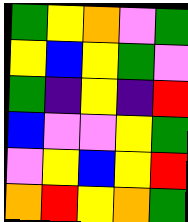[["green", "yellow", "orange", "violet", "green"], ["yellow", "blue", "yellow", "green", "violet"], ["green", "indigo", "yellow", "indigo", "red"], ["blue", "violet", "violet", "yellow", "green"], ["violet", "yellow", "blue", "yellow", "red"], ["orange", "red", "yellow", "orange", "green"]]